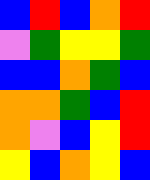[["blue", "red", "blue", "orange", "red"], ["violet", "green", "yellow", "yellow", "green"], ["blue", "blue", "orange", "green", "blue"], ["orange", "orange", "green", "blue", "red"], ["orange", "violet", "blue", "yellow", "red"], ["yellow", "blue", "orange", "yellow", "blue"]]